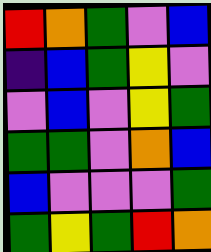[["red", "orange", "green", "violet", "blue"], ["indigo", "blue", "green", "yellow", "violet"], ["violet", "blue", "violet", "yellow", "green"], ["green", "green", "violet", "orange", "blue"], ["blue", "violet", "violet", "violet", "green"], ["green", "yellow", "green", "red", "orange"]]